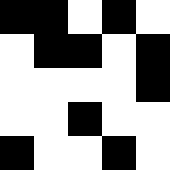[["black", "black", "white", "black", "white"], ["white", "black", "black", "white", "black"], ["white", "white", "white", "white", "black"], ["white", "white", "black", "white", "white"], ["black", "white", "white", "black", "white"]]